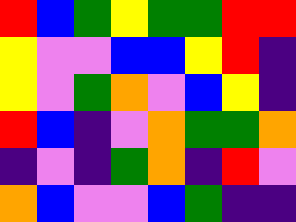[["red", "blue", "green", "yellow", "green", "green", "red", "red"], ["yellow", "violet", "violet", "blue", "blue", "yellow", "red", "indigo"], ["yellow", "violet", "green", "orange", "violet", "blue", "yellow", "indigo"], ["red", "blue", "indigo", "violet", "orange", "green", "green", "orange"], ["indigo", "violet", "indigo", "green", "orange", "indigo", "red", "violet"], ["orange", "blue", "violet", "violet", "blue", "green", "indigo", "indigo"]]